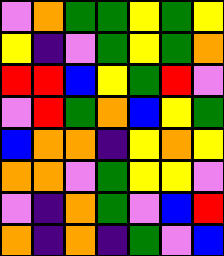[["violet", "orange", "green", "green", "yellow", "green", "yellow"], ["yellow", "indigo", "violet", "green", "yellow", "green", "orange"], ["red", "red", "blue", "yellow", "green", "red", "violet"], ["violet", "red", "green", "orange", "blue", "yellow", "green"], ["blue", "orange", "orange", "indigo", "yellow", "orange", "yellow"], ["orange", "orange", "violet", "green", "yellow", "yellow", "violet"], ["violet", "indigo", "orange", "green", "violet", "blue", "red"], ["orange", "indigo", "orange", "indigo", "green", "violet", "blue"]]